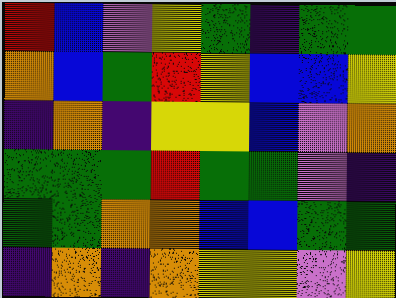[["red", "blue", "violet", "yellow", "green", "indigo", "green", "green"], ["orange", "blue", "green", "red", "yellow", "blue", "blue", "yellow"], ["indigo", "orange", "indigo", "yellow", "yellow", "blue", "violet", "orange"], ["green", "green", "green", "red", "green", "green", "violet", "indigo"], ["green", "green", "orange", "orange", "blue", "blue", "green", "green"], ["indigo", "orange", "indigo", "orange", "yellow", "yellow", "violet", "yellow"]]